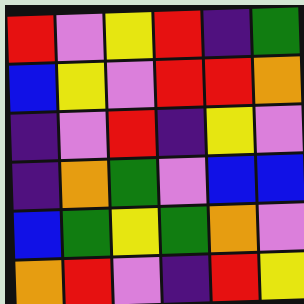[["red", "violet", "yellow", "red", "indigo", "green"], ["blue", "yellow", "violet", "red", "red", "orange"], ["indigo", "violet", "red", "indigo", "yellow", "violet"], ["indigo", "orange", "green", "violet", "blue", "blue"], ["blue", "green", "yellow", "green", "orange", "violet"], ["orange", "red", "violet", "indigo", "red", "yellow"]]